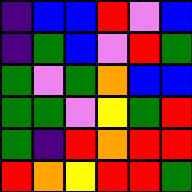[["indigo", "blue", "blue", "red", "violet", "blue"], ["indigo", "green", "blue", "violet", "red", "green"], ["green", "violet", "green", "orange", "blue", "blue"], ["green", "green", "violet", "yellow", "green", "red"], ["green", "indigo", "red", "orange", "red", "red"], ["red", "orange", "yellow", "red", "red", "green"]]